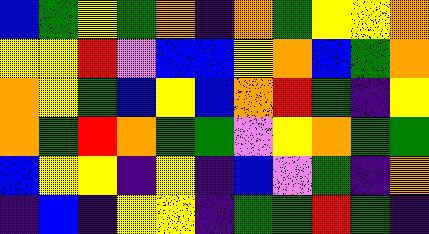[["blue", "green", "yellow", "green", "orange", "indigo", "orange", "green", "yellow", "yellow", "orange"], ["yellow", "yellow", "red", "violet", "blue", "blue", "yellow", "orange", "blue", "green", "orange"], ["orange", "yellow", "green", "blue", "yellow", "blue", "orange", "red", "green", "indigo", "yellow"], ["orange", "green", "red", "orange", "green", "green", "violet", "yellow", "orange", "green", "green"], ["blue", "yellow", "yellow", "indigo", "yellow", "indigo", "blue", "violet", "green", "indigo", "orange"], ["indigo", "blue", "indigo", "yellow", "yellow", "indigo", "green", "green", "red", "green", "indigo"]]